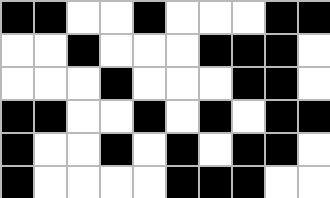[["black", "black", "white", "white", "black", "white", "white", "white", "black", "black"], ["white", "white", "black", "white", "white", "white", "black", "black", "black", "white"], ["white", "white", "white", "black", "white", "white", "white", "black", "black", "white"], ["black", "black", "white", "white", "black", "white", "black", "white", "black", "black"], ["black", "white", "white", "black", "white", "black", "white", "black", "black", "white"], ["black", "white", "white", "white", "white", "black", "black", "black", "white", "white"]]